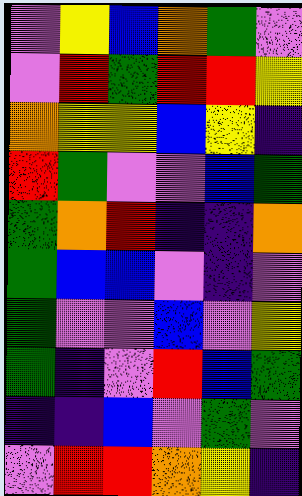[["violet", "yellow", "blue", "orange", "green", "violet"], ["violet", "red", "green", "red", "red", "yellow"], ["orange", "yellow", "yellow", "blue", "yellow", "indigo"], ["red", "green", "violet", "violet", "blue", "green"], ["green", "orange", "red", "indigo", "indigo", "orange"], ["green", "blue", "blue", "violet", "indigo", "violet"], ["green", "violet", "violet", "blue", "violet", "yellow"], ["green", "indigo", "violet", "red", "blue", "green"], ["indigo", "indigo", "blue", "violet", "green", "violet"], ["violet", "red", "red", "orange", "yellow", "indigo"]]